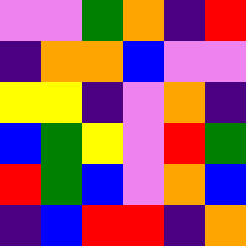[["violet", "violet", "green", "orange", "indigo", "red"], ["indigo", "orange", "orange", "blue", "violet", "violet"], ["yellow", "yellow", "indigo", "violet", "orange", "indigo"], ["blue", "green", "yellow", "violet", "red", "green"], ["red", "green", "blue", "violet", "orange", "blue"], ["indigo", "blue", "red", "red", "indigo", "orange"]]